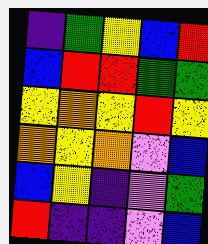[["indigo", "green", "yellow", "blue", "red"], ["blue", "red", "red", "green", "green"], ["yellow", "orange", "yellow", "red", "yellow"], ["orange", "yellow", "orange", "violet", "blue"], ["blue", "yellow", "indigo", "violet", "green"], ["red", "indigo", "indigo", "violet", "blue"]]